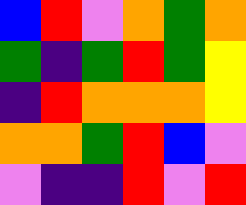[["blue", "red", "violet", "orange", "green", "orange"], ["green", "indigo", "green", "red", "green", "yellow"], ["indigo", "red", "orange", "orange", "orange", "yellow"], ["orange", "orange", "green", "red", "blue", "violet"], ["violet", "indigo", "indigo", "red", "violet", "red"]]